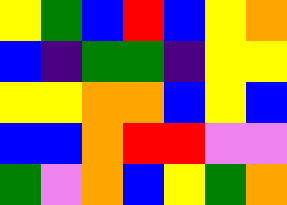[["yellow", "green", "blue", "red", "blue", "yellow", "orange"], ["blue", "indigo", "green", "green", "indigo", "yellow", "yellow"], ["yellow", "yellow", "orange", "orange", "blue", "yellow", "blue"], ["blue", "blue", "orange", "red", "red", "violet", "violet"], ["green", "violet", "orange", "blue", "yellow", "green", "orange"]]